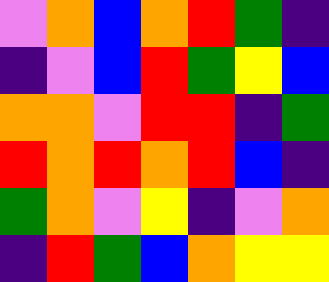[["violet", "orange", "blue", "orange", "red", "green", "indigo"], ["indigo", "violet", "blue", "red", "green", "yellow", "blue"], ["orange", "orange", "violet", "red", "red", "indigo", "green"], ["red", "orange", "red", "orange", "red", "blue", "indigo"], ["green", "orange", "violet", "yellow", "indigo", "violet", "orange"], ["indigo", "red", "green", "blue", "orange", "yellow", "yellow"]]